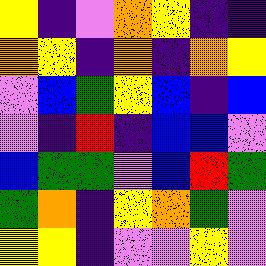[["yellow", "indigo", "violet", "orange", "yellow", "indigo", "indigo"], ["orange", "yellow", "indigo", "orange", "indigo", "orange", "yellow"], ["violet", "blue", "green", "yellow", "blue", "indigo", "blue"], ["violet", "indigo", "red", "indigo", "blue", "blue", "violet"], ["blue", "green", "green", "violet", "blue", "red", "green"], ["green", "orange", "indigo", "yellow", "orange", "green", "violet"], ["yellow", "yellow", "indigo", "violet", "violet", "yellow", "violet"]]